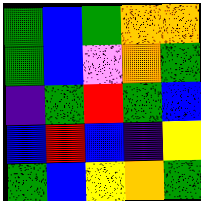[["green", "blue", "green", "orange", "orange"], ["green", "blue", "violet", "orange", "green"], ["indigo", "green", "red", "green", "blue"], ["blue", "red", "blue", "indigo", "yellow"], ["green", "blue", "yellow", "orange", "green"]]